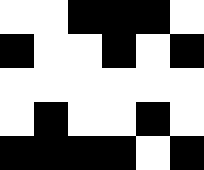[["white", "white", "black", "black", "black", "white"], ["black", "white", "white", "black", "white", "black"], ["white", "white", "white", "white", "white", "white"], ["white", "black", "white", "white", "black", "white"], ["black", "black", "black", "black", "white", "black"]]